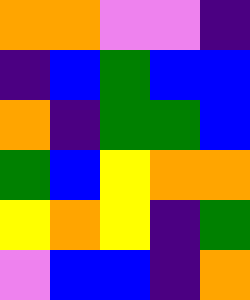[["orange", "orange", "violet", "violet", "indigo"], ["indigo", "blue", "green", "blue", "blue"], ["orange", "indigo", "green", "green", "blue"], ["green", "blue", "yellow", "orange", "orange"], ["yellow", "orange", "yellow", "indigo", "green"], ["violet", "blue", "blue", "indigo", "orange"]]